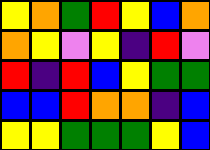[["yellow", "orange", "green", "red", "yellow", "blue", "orange"], ["orange", "yellow", "violet", "yellow", "indigo", "red", "violet"], ["red", "indigo", "red", "blue", "yellow", "green", "green"], ["blue", "blue", "red", "orange", "orange", "indigo", "blue"], ["yellow", "yellow", "green", "green", "green", "yellow", "blue"]]